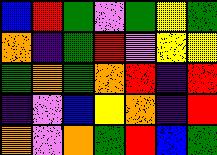[["blue", "red", "green", "violet", "green", "yellow", "green"], ["orange", "indigo", "green", "red", "violet", "yellow", "yellow"], ["green", "orange", "green", "orange", "red", "indigo", "red"], ["indigo", "violet", "blue", "yellow", "orange", "indigo", "red"], ["orange", "violet", "orange", "green", "red", "blue", "green"]]